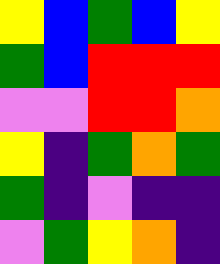[["yellow", "blue", "green", "blue", "yellow"], ["green", "blue", "red", "red", "red"], ["violet", "violet", "red", "red", "orange"], ["yellow", "indigo", "green", "orange", "green"], ["green", "indigo", "violet", "indigo", "indigo"], ["violet", "green", "yellow", "orange", "indigo"]]